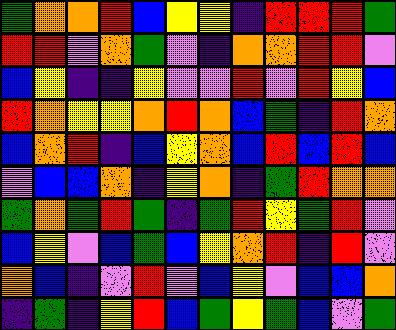[["green", "orange", "orange", "red", "blue", "yellow", "yellow", "indigo", "red", "red", "red", "green"], ["red", "red", "violet", "orange", "green", "violet", "indigo", "orange", "orange", "red", "red", "violet"], ["blue", "yellow", "indigo", "indigo", "yellow", "violet", "violet", "red", "violet", "red", "yellow", "blue"], ["red", "orange", "yellow", "yellow", "orange", "red", "orange", "blue", "green", "indigo", "red", "orange"], ["blue", "orange", "red", "indigo", "blue", "yellow", "orange", "blue", "red", "blue", "red", "blue"], ["violet", "blue", "blue", "orange", "indigo", "yellow", "orange", "indigo", "green", "red", "orange", "orange"], ["green", "orange", "green", "red", "green", "indigo", "green", "red", "yellow", "green", "red", "violet"], ["blue", "yellow", "violet", "blue", "green", "blue", "yellow", "orange", "red", "indigo", "red", "violet"], ["orange", "blue", "indigo", "violet", "red", "violet", "blue", "yellow", "violet", "blue", "blue", "orange"], ["indigo", "green", "indigo", "yellow", "red", "blue", "green", "yellow", "green", "blue", "violet", "green"]]